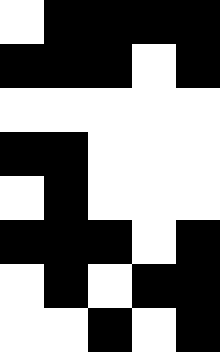[["white", "black", "black", "black", "black"], ["black", "black", "black", "white", "black"], ["white", "white", "white", "white", "white"], ["black", "black", "white", "white", "white"], ["white", "black", "white", "white", "white"], ["black", "black", "black", "white", "black"], ["white", "black", "white", "black", "black"], ["white", "white", "black", "white", "black"]]